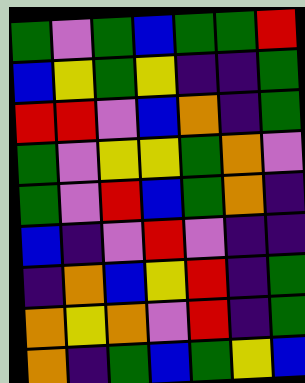[["green", "violet", "green", "blue", "green", "green", "red"], ["blue", "yellow", "green", "yellow", "indigo", "indigo", "green"], ["red", "red", "violet", "blue", "orange", "indigo", "green"], ["green", "violet", "yellow", "yellow", "green", "orange", "violet"], ["green", "violet", "red", "blue", "green", "orange", "indigo"], ["blue", "indigo", "violet", "red", "violet", "indigo", "indigo"], ["indigo", "orange", "blue", "yellow", "red", "indigo", "green"], ["orange", "yellow", "orange", "violet", "red", "indigo", "green"], ["orange", "indigo", "green", "blue", "green", "yellow", "blue"]]